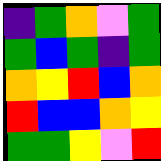[["indigo", "green", "orange", "violet", "green"], ["green", "blue", "green", "indigo", "green"], ["orange", "yellow", "red", "blue", "orange"], ["red", "blue", "blue", "orange", "yellow"], ["green", "green", "yellow", "violet", "red"]]